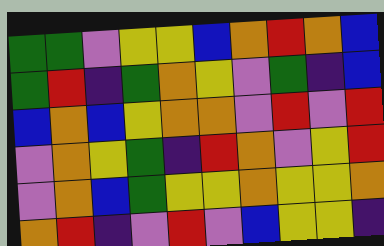[["green", "green", "violet", "yellow", "yellow", "blue", "orange", "red", "orange", "blue"], ["green", "red", "indigo", "green", "orange", "yellow", "violet", "green", "indigo", "blue"], ["blue", "orange", "blue", "yellow", "orange", "orange", "violet", "red", "violet", "red"], ["violet", "orange", "yellow", "green", "indigo", "red", "orange", "violet", "yellow", "red"], ["violet", "orange", "blue", "green", "yellow", "yellow", "orange", "yellow", "yellow", "orange"], ["orange", "red", "indigo", "violet", "red", "violet", "blue", "yellow", "yellow", "indigo"]]